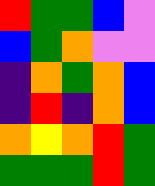[["red", "green", "green", "blue", "violet"], ["blue", "green", "orange", "violet", "violet"], ["indigo", "orange", "green", "orange", "blue"], ["indigo", "red", "indigo", "orange", "blue"], ["orange", "yellow", "orange", "red", "green"], ["green", "green", "green", "red", "green"]]